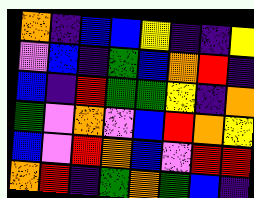[["orange", "indigo", "blue", "blue", "yellow", "indigo", "indigo", "yellow"], ["violet", "blue", "indigo", "green", "blue", "orange", "red", "indigo"], ["blue", "indigo", "red", "green", "green", "yellow", "indigo", "orange"], ["green", "violet", "orange", "violet", "blue", "red", "orange", "yellow"], ["blue", "violet", "red", "orange", "blue", "violet", "red", "red"], ["orange", "red", "indigo", "green", "orange", "green", "blue", "indigo"]]